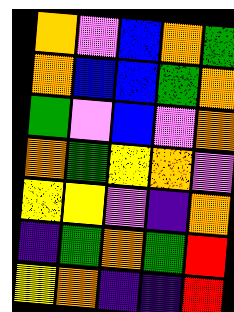[["orange", "violet", "blue", "orange", "green"], ["orange", "blue", "blue", "green", "orange"], ["green", "violet", "blue", "violet", "orange"], ["orange", "green", "yellow", "orange", "violet"], ["yellow", "yellow", "violet", "indigo", "orange"], ["indigo", "green", "orange", "green", "red"], ["yellow", "orange", "indigo", "indigo", "red"]]